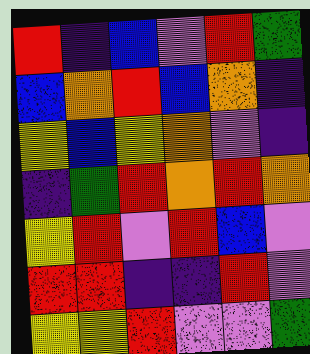[["red", "indigo", "blue", "violet", "red", "green"], ["blue", "orange", "red", "blue", "orange", "indigo"], ["yellow", "blue", "yellow", "orange", "violet", "indigo"], ["indigo", "green", "red", "orange", "red", "orange"], ["yellow", "red", "violet", "red", "blue", "violet"], ["red", "red", "indigo", "indigo", "red", "violet"], ["yellow", "yellow", "red", "violet", "violet", "green"]]